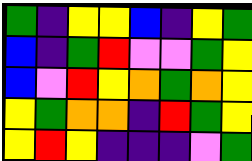[["green", "indigo", "yellow", "yellow", "blue", "indigo", "yellow", "green"], ["blue", "indigo", "green", "red", "violet", "violet", "green", "yellow"], ["blue", "violet", "red", "yellow", "orange", "green", "orange", "yellow"], ["yellow", "green", "orange", "orange", "indigo", "red", "green", "yellow"], ["yellow", "red", "yellow", "indigo", "indigo", "indigo", "violet", "green"]]